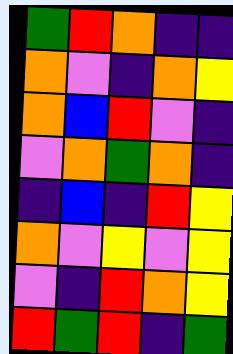[["green", "red", "orange", "indigo", "indigo"], ["orange", "violet", "indigo", "orange", "yellow"], ["orange", "blue", "red", "violet", "indigo"], ["violet", "orange", "green", "orange", "indigo"], ["indigo", "blue", "indigo", "red", "yellow"], ["orange", "violet", "yellow", "violet", "yellow"], ["violet", "indigo", "red", "orange", "yellow"], ["red", "green", "red", "indigo", "green"]]